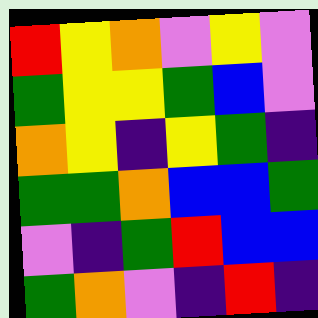[["red", "yellow", "orange", "violet", "yellow", "violet"], ["green", "yellow", "yellow", "green", "blue", "violet"], ["orange", "yellow", "indigo", "yellow", "green", "indigo"], ["green", "green", "orange", "blue", "blue", "green"], ["violet", "indigo", "green", "red", "blue", "blue"], ["green", "orange", "violet", "indigo", "red", "indigo"]]